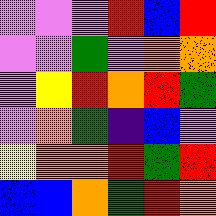[["violet", "violet", "violet", "red", "blue", "red"], ["violet", "violet", "green", "violet", "orange", "orange"], ["violet", "yellow", "red", "orange", "red", "green"], ["violet", "orange", "green", "indigo", "blue", "violet"], ["yellow", "orange", "orange", "red", "green", "red"], ["blue", "blue", "orange", "green", "red", "orange"]]